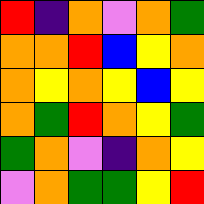[["red", "indigo", "orange", "violet", "orange", "green"], ["orange", "orange", "red", "blue", "yellow", "orange"], ["orange", "yellow", "orange", "yellow", "blue", "yellow"], ["orange", "green", "red", "orange", "yellow", "green"], ["green", "orange", "violet", "indigo", "orange", "yellow"], ["violet", "orange", "green", "green", "yellow", "red"]]